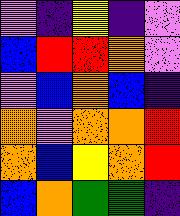[["violet", "indigo", "yellow", "indigo", "violet"], ["blue", "red", "red", "orange", "violet"], ["violet", "blue", "orange", "blue", "indigo"], ["orange", "violet", "orange", "orange", "red"], ["orange", "blue", "yellow", "orange", "red"], ["blue", "orange", "green", "green", "indigo"]]